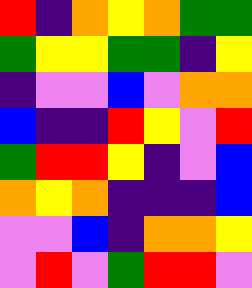[["red", "indigo", "orange", "yellow", "orange", "green", "green"], ["green", "yellow", "yellow", "green", "green", "indigo", "yellow"], ["indigo", "violet", "violet", "blue", "violet", "orange", "orange"], ["blue", "indigo", "indigo", "red", "yellow", "violet", "red"], ["green", "red", "red", "yellow", "indigo", "violet", "blue"], ["orange", "yellow", "orange", "indigo", "indigo", "indigo", "blue"], ["violet", "violet", "blue", "indigo", "orange", "orange", "yellow"], ["violet", "red", "violet", "green", "red", "red", "violet"]]